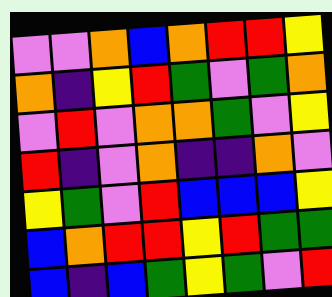[["violet", "violet", "orange", "blue", "orange", "red", "red", "yellow"], ["orange", "indigo", "yellow", "red", "green", "violet", "green", "orange"], ["violet", "red", "violet", "orange", "orange", "green", "violet", "yellow"], ["red", "indigo", "violet", "orange", "indigo", "indigo", "orange", "violet"], ["yellow", "green", "violet", "red", "blue", "blue", "blue", "yellow"], ["blue", "orange", "red", "red", "yellow", "red", "green", "green"], ["blue", "indigo", "blue", "green", "yellow", "green", "violet", "red"]]